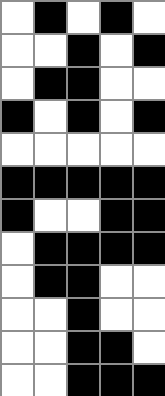[["white", "black", "white", "black", "white"], ["white", "white", "black", "white", "black"], ["white", "black", "black", "white", "white"], ["black", "white", "black", "white", "black"], ["white", "white", "white", "white", "white"], ["black", "black", "black", "black", "black"], ["black", "white", "white", "black", "black"], ["white", "black", "black", "black", "black"], ["white", "black", "black", "white", "white"], ["white", "white", "black", "white", "white"], ["white", "white", "black", "black", "white"], ["white", "white", "black", "black", "black"]]